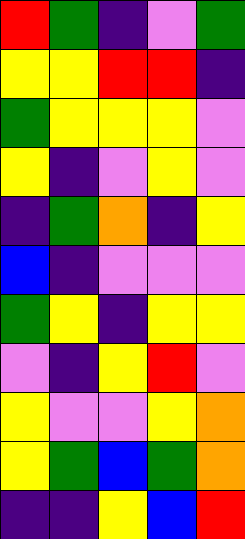[["red", "green", "indigo", "violet", "green"], ["yellow", "yellow", "red", "red", "indigo"], ["green", "yellow", "yellow", "yellow", "violet"], ["yellow", "indigo", "violet", "yellow", "violet"], ["indigo", "green", "orange", "indigo", "yellow"], ["blue", "indigo", "violet", "violet", "violet"], ["green", "yellow", "indigo", "yellow", "yellow"], ["violet", "indigo", "yellow", "red", "violet"], ["yellow", "violet", "violet", "yellow", "orange"], ["yellow", "green", "blue", "green", "orange"], ["indigo", "indigo", "yellow", "blue", "red"]]